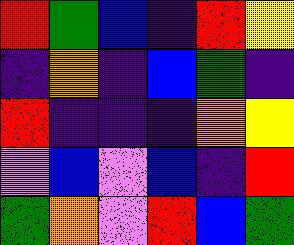[["red", "green", "blue", "indigo", "red", "yellow"], ["indigo", "orange", "indigo", "blue", "green", "indigo"], ["red", "indigo", "indigo", "indigo", "orange", "yellow"], ["violet", "blue", "violet", "blue", "indigo", "red"], ["green", "orange", "violet", "red", "blue", "green"]]